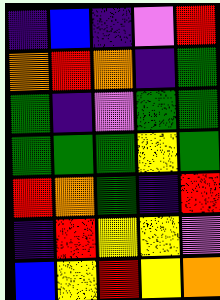[["indigo", "blue", "indigo", "violet", "red"], ["orange", "red", "orange", "indigo", "green"], ["green", "indigo", "violet", "green", "green"], ["green", "green", "green", "yellow", "green"], ["red", "orange", "green", "indigo", "red"], ["indigo", "red", "yellow", "yellow", "violet"], ["blue", "yellow", "red", "yellow", "orange"]]